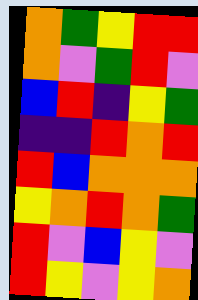[["orange", "green", "yellow", "red", "red"], ["orange", "violet", "green", "red", "violet"], ["blue", "red", "indigo", "yellow", "green"], ["indigo", "indigo", "red", "orange", "red"], ["red", "blue", "orange", "orange", "orange"], ["yellow", "orange", "red", "orange", "green"], ["red", "violet", "blue", "yellow", "violet"], ["red", "yellow", "violet", "yellow", "orange"]]